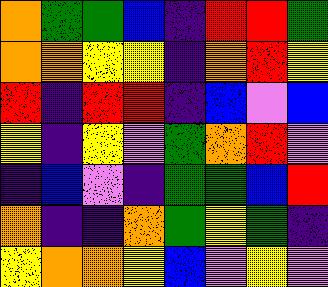[["orange", "green", "green", "blue", "indigo", "red", "red", "green"], ["orange", "orange", "yellow", "yellow", "indigo", "orange", "red", "yellow"], ["red", "indigo", "red", "red", "indigo", "blue", "violet", "blue"], ["yellow", "indigo", "yellow", "violet", "green", "orange", "red", "violet"], ["indigo", "blue", "violet", "indigo", "green", "green", "blue", "red"], ["orange", "indigo", "indigo", "orange", "green", "yellow", "green", "indigo"], ["yellow", "orange", "orange", "yellow", "blue", "violet", "yellow", "violet"]]